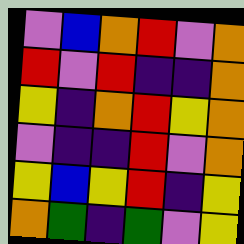[["violet", "blue", "orange", "red", "violet", "orange"], ["red", "violet", "red", "indigo", "indigo", "orange"], ["yellow", "indigo", "orange", "red", "yellow", "orange"], ["violet", "indigo", "indigo", "red", "violet", "orange"], ["yellow", "blue", "yellow", "red", "indigo", "yellow"], ["orange", "green", "indigo", "green", "violet", "yellow"]]